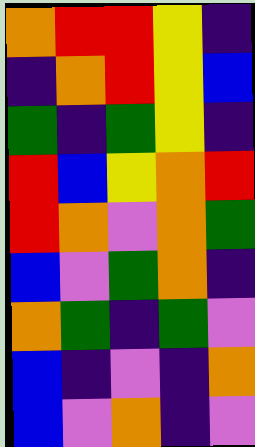[["orange", "red", "red", "yellow", "indigo"], ["indigo", "orange", "red", "yellow", "blue"], ["green", "indigo", "green", "yellow", "indigo"], ["red", "blue", "yellow", "orange", "red"], ["red", "orange", "violet", "orange", "green"], ["blue", "violet", "green", "orange", "indigo"], ["orange", "green", "indigo", "green", "violet"], ["blue", "indigo", "violet", "indigo", "orange"], ["blue", "violet", "orange", "indigo", "violet"]]